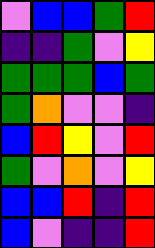[["violet", "blue", "blue", "green", "red"], ["indigo", "indigo", "green", "violet", "yellow"], ["green", "green", "green", "blue", "green"], ["green", "orange", "violet", "violet", "indigo"], ["blue", "red", "yellow", "violet", "red"], ["green", "violet", "orange", "violet", "yellow"], ["blue", "blue", "red", "indigo", "red"], ["blue", "violet", "indigo", "indigo", "red"]]